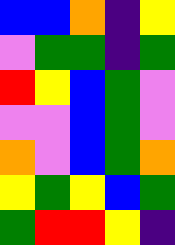[["blue", "blue", "orange", "indigo", "yellow"], ["violet", "green", "green", "indigo", "green"], ["red", "yellow", "blue", "green", "violet"], ["violet", "violet", "blue", "green", "violet"], ["orange", "violet", "blue", "green", "orange"], ["yellow", "green", "yellow", "blue", "green"], ["green", "red", "red", "yellow", "indigo"]]